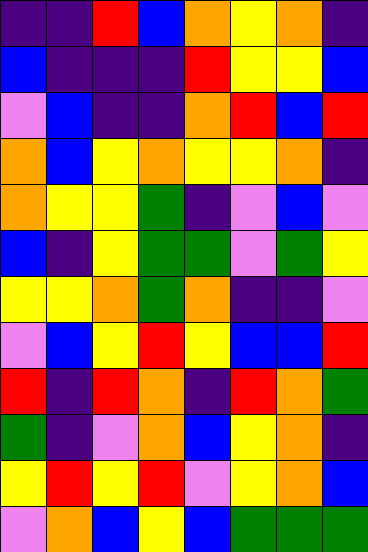[["indigo", "indigo", "red", "blue", "orange", "yellow", "orange", "indigo"], ["blue", "indigo", "indigo", "indigo", "red", "yellow", "yellow", "blue"], ["violet", "blue", "indigo", "indigo", "orange", "red", "blue", "red"], ["orange", "blue", "yellow", "orange", "yellow", "yellow", "orange", "indigo"], ["orange", "yellow", "yellow", "green", "indigo", "violet", "blue", "violet"], ["blue", "indigo", "yellow", "green", "green", "violet", "green", "yellow"], ["yellow", "yellow", "orange", "green", "orange", "indigo", "indigo", "violet"], ["violet", "blue", "yellow", "red", "yellow", "blue", "blue", "red"], ["red", "indigo", "red", "orange", "indigo", "red", "orange", "green"], ["green", "indigo", "violet", "orange", "blue", "yellow", "orange", "indigo"], ["yellow", "red", "yellow", "red", "violet", "yellow", "orange", "blue"], ["violet", "orange", "blue", "yellow", "blue", "green", "green", "green"]]